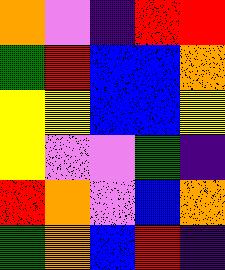[["orange", "violet", "indigo", "red", "red"], ["green", "red", "blue", "blue", "orange"], ["yellow", "yellow", "blue", "blue", "yellow"], ["yellow", "violet", "violet", "green", "indigo"], ["red", "orange", "violet", "blue", "orange"], ["green", "orange", "blue", "red", "indigo"]]